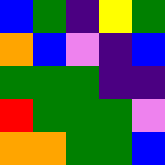[["blue", "green", "indigo", "yellow", "green"], ["orange", "blue", "violet", "indigo", "blue"], ["green", "green", "green", "indigo", "indigo"], ["red", "green", "green", "green", "violet"], ["orange", "orange", "green", "green", "blue"]]